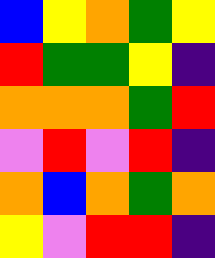[["blue", "yellow", "orange", "green", "yellow"], ["red", "green", "green", "yellow", "indigo"], ["orange", "orange", "orange", "green", "red"], ["violet", "red", "violet", "red", "indigo"], ["orange", "blue", "orange", "green", "orange"], ["yellow", "violet", "red", "red", "indigo"]]